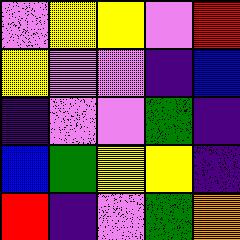[["violet", "yellow", "yellow", "violet", "red"], ["yellow", "violet", "violet", "indigo", "blue"], ["indigo", "violet", "violet", "green", "indigo"], ["blue", "green", "yellow", "yellow", "indigo"], ["red", "indigo", "violet", "green", "orange"]]